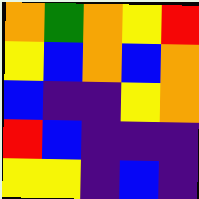[["orange", "green", "orange", "yellow", "red"], ["yellow", "blue", "orange", "blue", "orange"], ["blue", "indigo", "indigo", "yellow", "orange"], ["red", "blue", "indigo", "indigo", "indigo"], ["yellow", "yellow", "indigo", "blue", "indigo"]]